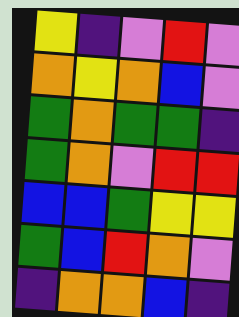[["yellow", "indigo", "violet", "red", "violet"], ["orange", "yellow", "orange", "blue", "violet"], ["green", "orange", "green", "green", "indigo"], ["green", "orange", "violet", "red", "red"], ["blue", "blue", "green", "yellow", "yellow"], ["green", "blue", "red", "orange", "violet"], ["indigo", "orange", "orange", "blue", "indigo"]]